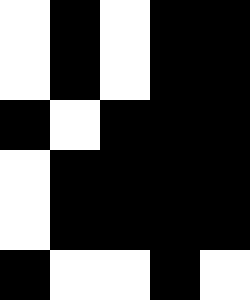[["white", "black", "white", "black", "black"], ["white", "black", "white", "black", "black"], ["black", "white", "black", "black", "black"], ["white", "black", "black", "black", "black"], ["white", "black", "black", "black", "black"], ["black", "white", "white", "black", "white"]]